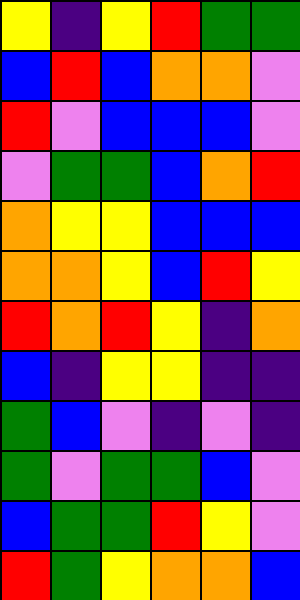[["yellow", "indigo", "yellow", "red", "green", "green"], ["blue", "red", "blue", "orange", "orange", "violet"], ["red", "violet", "blue", "blue", "blue", "violet"], ["violet", "green", "green", "blue", "orange", "red"], ["orange", "yellow", "yellow", "blue", "blue", "blue"], ["orange", "orange", "yellow", "blue", "red", "yellow"], ["red", "orange", "red", "yellow", "indigo", "orange"], ["blue", "indigo", "yellow", "yellow", "indigo", "indigo"], ["green", "blue", "violet", "indigo", "violet", "indigo"], ["green", "violet", "green", "green", "blue", "violet"], ["blue", "green", "green", "red", "yellow", "violet"], ["red", "green", "yellow", "orange", "orange", "blue"]]